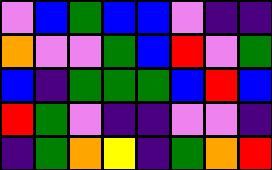[["violet", "blue", "green", "blue", "blue", "violet", "indigo", "indigo"], ["orange", "violet", "violet", "green", "blue", "red", "violet", "green"], ["blue", "indigo", "green", "green", "green", "blue", "red", "blue"], ["red", "green", "violet", "indigo", "indigo", "violet", "violet", "indigo"], ["indigo", "green", "orange", "yellow", "indigo", "green", "orange", "red"]]